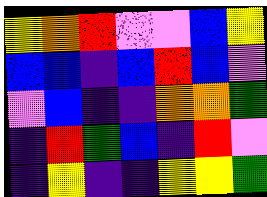[["yellow", "orange", "red", "violet", "violet", "blue", "yellow"], ["blue", "blue", "indigo", "blue", "red", "blue", "violet"], ["violet", "blue", "indigo", "indigo", "orange", "orange", "green"], ["indigo", "red", "green", "blue", "indigo", "red", "violet"], ["indigo", "yellow", "indigo", "indigo", "yellow", "yellow", "green"]]